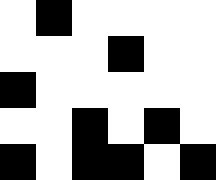[["white", "black", "white", "white", "white", "white"], ["white", "white", "white", "black", "white", "white"], ["black", "white", "white", "white", "white", "white"], ["white", "white", "black", "white", "black", "white"], ["black", "white", "black", "black", "white", "black"]]